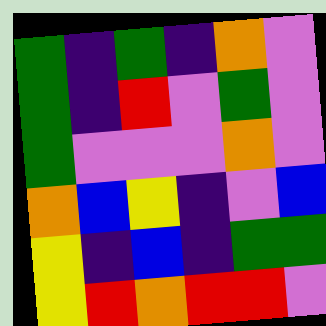[["green", "indigo", "green", "indigo", "orange", "violet"], ["green", "indigo", "red", "violet", "green", "violet"], ["green", "violet", "violet", "violet", "orange", "violet"], ["orange", "blue", "yellow", "indigo", "violet", "blue"], ["yellow", "indigo", "blue", "indigo", "green", "green"], ["yellow", "red", "orange", "red", "red", "violet"]]